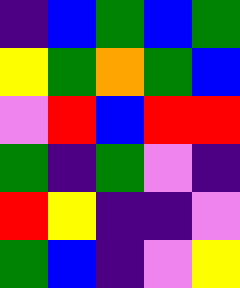[["indigo", "blue", "green", "blue", "green"], ["yellow", "green", "orange", "green", "blue"], ["violet", "red", "blue", "red", "red"], ["green", "indigo", "green", "violet", "indigo"], ["red", "yellow", "indigo", "indigo", "violet"], ["green", "blue", "indigo", "violet", "yellow"]]